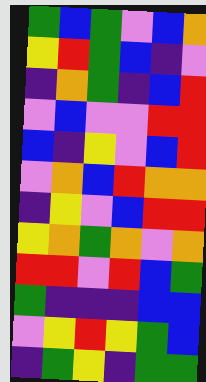[["green", "blue", "green", "violet", "blue", "orange"], ["yellow", "red", "green", "blue", "indigo", "violet"], ["indigo", "orange", "green", "indigo", "blue", "red"], ["violet", "blue", "violet", "violet", "red", "red"], ["blue", "indigo", "yellow", "violet", "blue", "red"], ["violet", "orange", "blue", "red", "orange", "orange"], ["indigo", "yellow", "violet", "blue", "red", "red"], ["yellow", "orange", "green", "orange", "violet", "orange"], ["red", "red", "violet", "red", "blue", "green"], ["green", "indigo", "indigo", "indigo", "blue", "blue"], ["violet", "yellow", "red", "yellow", "green", "blue"], ["indigo", "green", "yellow", "indigo", "green", "green"]]